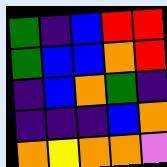[["green", "indigo", "blue", "red", "red"], ["green", "blue", "blue", "orange", "red"], ["indigo", "blue", "orange", "green", "indigo"], ["indigo", "indigo", "indigo", "blue", "orange"], ["orange", "yellow", "orange", "orange", "violet"]]